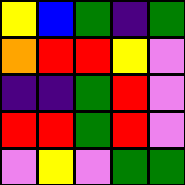[["yellow", "blue", "green", "indigo", "green"], ["orange", "red", "red", "yellow", "violet"], ["indigo", "indigo", "green", "red", "violet"], ["red", "red", "green", "red", "violet"], ["violet", "yellow", "violet", "green", "green"]]